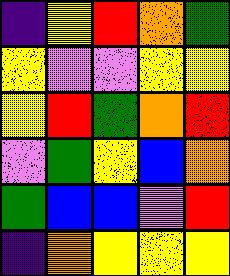[["indigo", "yellow", "red", "orange", "green"], ["yellow", "violet", "violet", "yellow", "yellow"], ["yellow", "red", "green", "orange", "red"], ["violet", "green", "yellow", "blue", "orange"], ["green", "blue", "blue", "violet", "red"], ["indigo", "orange", "yellow", "yellow", "yellow"]]